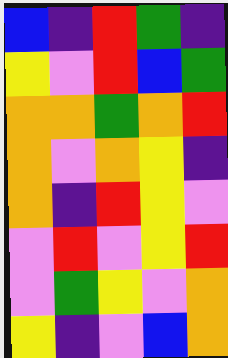[["blue", "indigo", "red", "green", "indigo"], ["yellow", "violet", "red", "blue", "green"], ["orange", "orange", "green", "orange", "red"], ["orange", "violet", "orange", "yellow", "indigo"], ["orange", "indigo", "red", "yellow", "violet"], ["violet", "red", "violet", "yellow", "red"], ["violet", "green", "yellow", "violet", "orange"], ["yellow", "indigo", "violet", "blue", "orange"]]